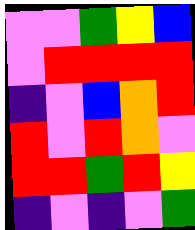[["violet", "violet", "green", "yellow", "blue"], ["violet", "red", "red", "red", "red"], ["indigo", "violet", "blue", "orange", "red"], ["red", "violet", "red", "orange", "violet"], ["red", "red", "green", "red", "yellow"], ["indigo", "violet", "indigo", "violet", "green"]]